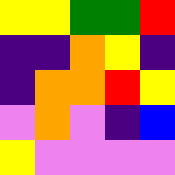[["yellow", "yellow", "green", "green", "red"], ["indigo", "indigo", "orange", "yellow", "indigo"], ["indigo", "orange", "orange", "red", "yellow"], ["violet", "orange", "violet", "indigo", "blue"], ["yellow", "violet", "violet", "violet", "violet"]]